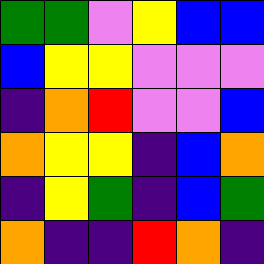[["green", "green", "violet", "yellow", "blue", "blue"], ["blue", "yellow", "yellow", "violet", "violet", "violet"], ["indigo", "orange", "red", "violet", "violet", "blue"], ["orange", "yellow", "yellow", "indigo", "blue", "orange"], ["indigo", "yellow", "green", "indigo", "blue", "green"], ["orange", "indigo", "indigo", "red", "orange", "indigo"]]